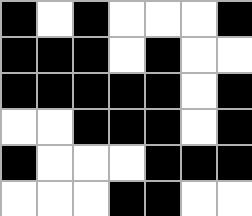[["black", "white", "black", "white", "white", "white", "black"], ["black", "black", "black", "white", "black", "white", "white"], ["black", "black", "black", "black", "black", "white", "black"], ["white", "white", "black", "black", "black", "white", "black"], ["black", "white", "white", "white", "black", "black", "black"], ["white", "white", "white", "black", "black", "white", "white"]]